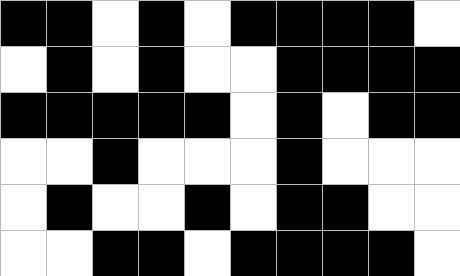[["black", "black", "white", "black", "white", "black", "black", "black", "black", "white"], ["white", "black", "white", "black", "white", "white", "black", "black", "black", "black"], ["black", "black", "black", "black", "black", "white", "black", "white", "black", "black"], ["white", "white", "black", "white", "white", "white", "black", "white", "white", "white"], ["white", "black", "white", "white", "black", "white", "black", "black", "white", "white"], ["white", "white", "black", "black", "white", "black", "black", "black", "black", "white"]]